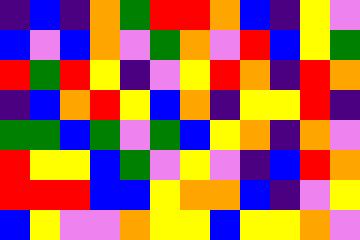[["indigo", "blue", "indigo", "orange", "green", "red", "red", "orange", "blue", "indigo", "yellow", "violet"], ["blue", "violet", "blue", "orange", "violet", "green", "orange", "violet", "red", "blue", "yellow", "green"], ["red", "green", "red", "yellow", "indigo", "violet", "yellow", "red", "orange", "indigo", "red", "orange"], ["indigo", "blue", "orange", "red", "yellow", "blue", "orange", "indigo", "yellow", "yellow", "red", "indigo"], ["green", "green", "blue", "green", "violet", "green", "blue", "yellow", "orange", "indigo", "orange", "violet"], ["red", "yellow", "yellow", "blue", "green", "violet", "yellow", "violet", "indigo", "blue", "red", "orange"], ["red", "red", "red", "blue", "blue", "yellow", "orange", "orange", "blue", "indigo", "violet", "yellow"], ["blue", "yellow", "violet", "violet", "orange", "yellow", "yellow", "blue", "yellow", "yellow", "orange", "violet"]]